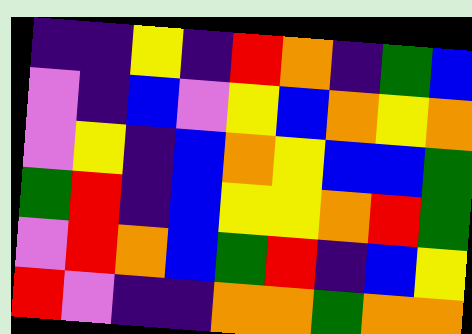[["indigo", "indigo", "yellow", "indigo", "red", "orange", "indigo", "green", "blue"], ["violet", "indigo", "blue", "violet", "yellow", "blue", "orange", "yellow", "orange"], ["violet", "yellow", "indigo", "blue", "orange", "yellow", "blue", "blue", "green"], ["green", "red", "indigo", "blue", "yellow", "yellow", "orange", "red", "green"], ["violet", "red", "orange", "blue", "green", "red", "indigo", "blue", "yellow"], ["red", "violet", "indigo", "indigo", "orange", "orange", "green", "orange", "orange"]]